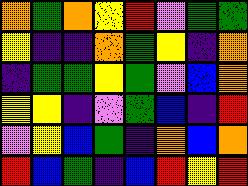[["orange", "green", "orange", "yellow", "red", "violet", "green", "green"], ["yellow", "indigo", "indigo", "orange", "green", "yellow", "indigo", "orange"], ["indigo", "green", "green", "yellow", "green", "violet", "blue", "orange"], ["yellow", "yellow", "indigo", "violet", "green", "blue", "indigo", "red"], ["violet", "yellow", "blue", "green", "indigo", "orange", "blue", "orange"], ["red", "blue", "green", "indigo", "blue", "red", "yellow", "red"]]